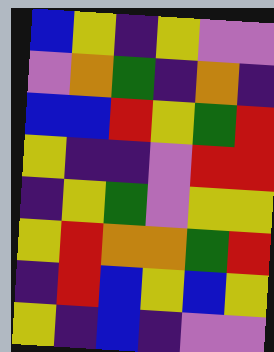[["blue", "yellow", "indigo", "yellow", "violet", "violet"], ["violet", "orange", "green", "indigo", "orange", "indigo"], ["blue", "blue", "red", "yellow", "green", "red"], ["yellow", "indigo", "indigo", "violet", "red", "red"], ["indigo", "yellow", "green", "violet", "yellow", "yellow"], ["yellow", "red", "orange", "orange", "green", "red"], ["indigo", "red", "blue", "yellow", "blue", "yellow"], ["yellow", "indigo", "blue", "indigo", "violet", "violet"]]